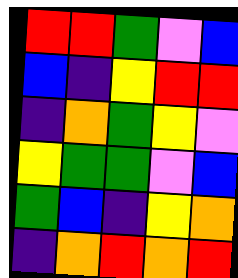[["red", "red", "green", "violet", "blue"], ["blue", "indigo", "yellow", "red", "red"], ["indigo", "orange", "green", "yellow", "violet"], ["yellow", "green", "green", "violet", "blue"], ["green", "blue", "indigo", "yellow", "orange"], ["indigo", "orange", "red", "orange", "red"]]